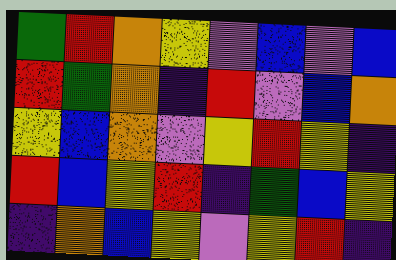[["green", "red", "orange", "yellow", "violet", "blue", "violet", "blue"], ["red", "green", "orange", "indigo", "red", "violet", "blue", "orange"], ["yellow", "blue", "orange", "violet", "yellow", "red", "yellow", "indigo"], ["red", "blue", "yellow", "red", "indigo", "green", "blue", "yellow"], ["indigo", "orange", "blue", "yellow", "violet", "yellow", "red", "indigo"]]